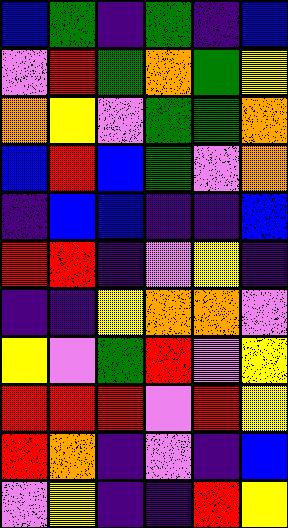[["blue", "green", "indigo", "green", "indigo", "blue"], ["violet", "red", "green", "orange", "green", "yellow"], ["orange", "yellow", "violet", "green", "green", "orange"], ["blue", "red", "blue", "green", "violet", "orange"], ["indigo", "blue", "blue", "indigo", "indigo", "blue"], ["red", "red", "indigo", "violet", "yellow", "indigo"], ["indigo", "indigo", "yellow", "orange", "orange", "violet"], ["yellow", "violet", "green", "red", "violet", "yellow"], ["red", "red", "red", "violet", "red", "yellow"], ["red", "orange", "indigo", "violet", "indigo", "blue"], ["violet", "yellow", "indigo", "indigo", "red", "yellow"]]